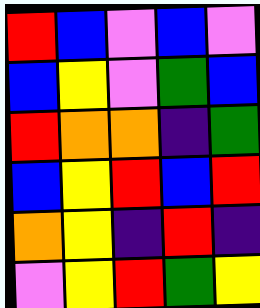[["red", "blue", "violet", "blue", "violet"], ["blue", "yellow", "violet", "green", "blue"], ["red", "orange", "orange", "indigo", "green"], ["blue", "yellow", "red", "blue", "red"], ["orange", "yellow", "indigo", "red", "indigo"], ["violet", "yellow", "red", "green", "yellow"]]